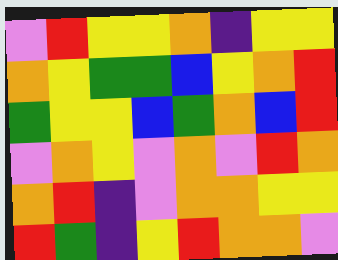[["violet", "red", "yellow", "yellow", "orange", "indigo", "yellow", "yellow"], ["orange", "yellow", "green", "green", "blue", "yellow", "orange", "red"], ["green", "yellow", "yellow", "blue", "green", "orange", "blue", "red"], ["violet", "orange", "yellow", "violet", "orange", "violet", "red", "orange"], ["orange", "red", "indigo", "violet", "orange", "orange", "yellow", "yellow"], ["red", "green", "indigo", "yellow", "red", "orange", "orange", "violet"]]